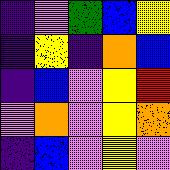[["indigo", "violet", "green", "blue", "yellow"], ["indigo", "yellow", "indigo", "orange", "blue"], ["indigo", "blue", "violet", "yellow", "red"], ["violet", "orange", "violet", "yellow", "orange"], ["indigo", "blue", "violet", "yellow", "violet"]]